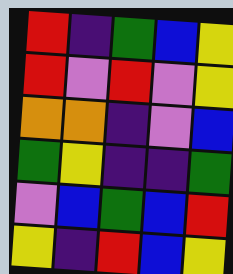[["red", "indigo", "green", "blue", "yellow"], ["red", "violet", "red", "violet", "yellow"], ["orange", "orange", "indigo", "violet", "blue"], ["green", "yellow", "indigo", "indigo", "green"], ["violet", "blue", "green", "blue", "red"], ["yellow", "indigo", "red", "blue", "yellow"]]